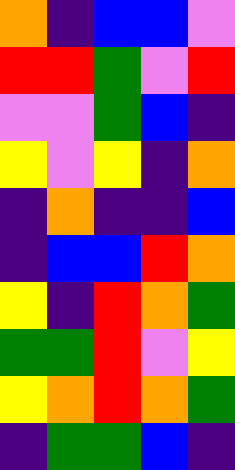[["orange", "indigo", "blue", "blue", "violet"], ["red", "red", "green", "violet", "red"], ["violet", "violet", "green", "blue", "indigo"], ["yellow", "violet", "yellow", "indigo", "orange"], ["indigo", "orange", "indigo", "indigo", "blue"], ["indigo", "blue", "blue", "red", "orange"], ["yellow", "indigo", "red", "orange", "green"], ["green", "green", "red", "violet", "yellow"], ["yellow", "orange", "red", "orange", "green"], ["indigo", "green", "green", "blue", "indigo"]]